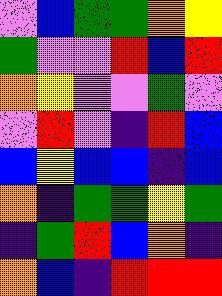[["violet", "blue", "green", "green", "orange", "yellow"], ["green", "violet", "violet", "red", "blue", "red"], ["orange", "yellow", "violet", "violet", "green", "violet"], ["violet", "red", "violet", "indigo", "red", "blue"], ["blue", "yellow", "blue", "blue", "indigo", "blue"], ["orange", "indigo", "green", "green", "yellow", "green"], ["indigo", "green", "red", "blue", "orange", "indigo"], ["orange", "blue", "indigo", "red", "red", "red"]]